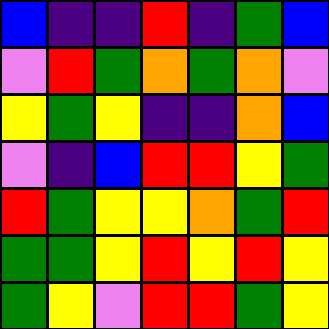[["blue", "indigo", "indigo", "red", "indigo", "green", "blue"], ["violet", "red", "green", "orange", "green", "orange", "violet"], ["yellow", "green", "yellow", "indigo", "indigo", "orange", "blue"], ["violet", "indigo", "blue", "red", "red", "yellow", "green"], ["red", "green", "yellow", "yellow", "orange", "green", "red"], ["green", "green", "yellow", "red", "yellow", "red", "yellow"], ["green", "yellow", "violet", "red", "red", "green", "yellow"]]